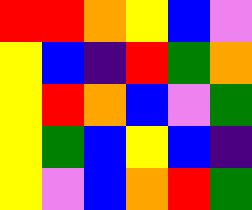[["red", "red", "orange", "yellow", "blue", "violet"], ["yellow", "blue", "indigo", "red", "green", "orange"], ["yellow", "red", "orange", "blue", "violet", "green"], ["yellow", "green", "blue", "yellow", "blue", "indigo"], ["yellow", "violet", "blue", "orange", "red", "green"]]